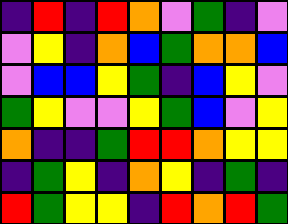[["indigo", "red", "indigo", "red", "orange", "violet", "green", "indigo", "violet"], ["violet", "yellow", "indigo", "orange", "blue", "green", "orange", "orange", "blue"], ["violet", "blue", "blue", "yellow", "green", "indigo", "blue", "yellow", "violet"], ["green", "yellow", "violet", "violet", "yellow", "green", "blue", "violet", "yellow"], ["orange", "indigo", "indigo", "green", "red", "red", "orange", "yellow", "yellow"], ["indigo", "green", "yellow", "indigo", "orange", "yellow", "indigo", "green", "indigo"], ["red", "green", "yellow", "yellow", "indigo", "red", "orange", "red", "green"]]